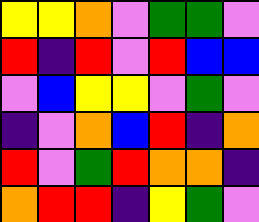[["yellow", "yellow", "orange", "violet", "green", "green", "violet"], ["red", "indigo", "red", "violet", "red", "blue", "blue"], ["violet", "blue", "yellow", "yellow", "violet", "green", "violet"], ["indigo", "violet", "orange", "blue", "red", "indigo", "orange"], ["red", "violet", "green", "red", "orange", "orange", "indigo"], ["orange", "red", "red", "indigo", "yellow", "green", "violet"]]